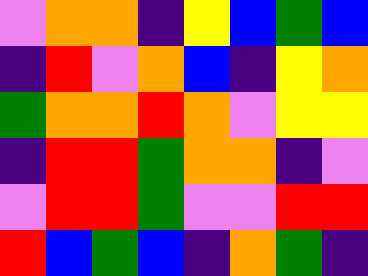[["violet", "orange", "orange", "indigo", "yellow", "blue", "green", "blue"], ["indigo", "red", "violet", "orange", "blue", "indigo", "yellow", "orange"], ["green", "orange", "orange", "red", "orange", "violet", "yellow", "yellow"], ["indigo", "red", "red", "green", "orange", "orange", "indigo", "violet"], ["violet", "red", "red", "green", "violet", "violet", "red", "red"], ["red", "blue", "green", "blue", "indigo", "orange", "green", "indigo"]]